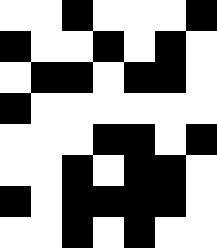[["white", "white", "black", "white", "white", "white", "black"], ["black", "white", "white", "black", "white", "black", "white"], ["white", "black", "black", "white", "black", "black", "white"], ["black", "white", "white", "white", "white", "white", "white"], ["white", "white", "white", "black", "black", "white", "black"], ["white", "white", "black", "white", "black", "black", "white"], ["black", "white", "black", "black", "black", "black", "white"], ["white", "white", "black", "white", "black", "white", "white"]]